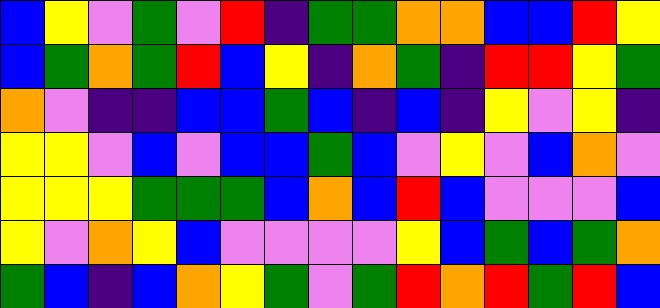[["blue", "yellow", "violet", "green", "violet", "red", "indigo", "green", "green", "orange", "orange", "blue", "blue", "red", "yellow"], ["blue", "green", "orange", "green", "red", "blue", "yellow", "indigo", "orange", "green", "indigo", "red", "red", "yellow", "green"], ["orange", "violet", "indigo", "indigo", "blue", "blue", "green", "blue", "indigo", "blue", "indigo", "yellow", "violet", "yellow", "indigo"], ["yellow", "yellow", "violet", "blue", "violet", "blue", "blue", "green", "blue", "violet", "yellow", "violet", "blue", "orange", "violet"], ["yellow", "yellow", "yellow", "green", "green", "green", "blue", "orange", "blue", "red", "blue", "violet", "violet", "violet", "blue"], ["yellow", "violet", "orange", "yellow", "blue", "violet", "violet", "violet", "violet", "yellow", "blue", "green", "blue", "green", "orange"], ["green", "blue", "indigo", "blue", "orange", "yellow", "green", "violet", "green", "red", "orange", "red", "green", "red", "blue"]]